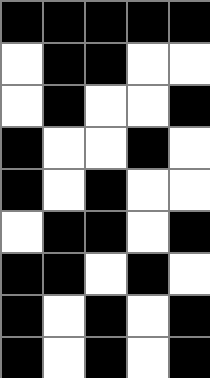[["black", "black", "black", "black", "black"], ["white", "black", "black", "white", "white"], ["white", "black", "white", "white", "black"], ["black", "white", "white", "black", "white"], ["black", "white", "black", "white", "white"], ["white", "black", "black", "white", "black"], ["black", "black", "white", "black", "white"], ["black", "white", "black", "white", "black"], ["black", "white", "black", "white", "black"]]